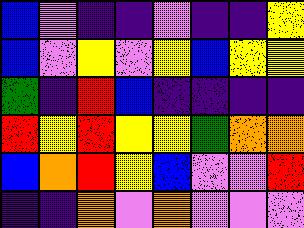[["blue", "violet", "indigo", "indigo", "violet", "indigo", "indigo", "yellow"], ["blue", "violet", "yellow", "violet", "yellow", "blue", "yellow", "yellow"], ["green", "indigo", "red", "blue", "indigo", "indigo", "indigo", "indigo"], ["red", "yellow", "red", "yellow", "yellow", "green", "orange", "orange"], ["blue", "orange", "red", "yellow", "blue", "violet", "violet", "red"], ["indigo", "indigo", "orange", "violet", "orange", "violet", "violet", "violet"]]